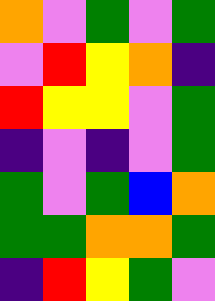[["orange", "violet", "green", "violet", "green"], ["violet", "red", "yellow", "orange", "indigo"], ["red", "yellow", "yellow", "violet", "green"], ["indigo", "violet", "indigo", "violet", "green"], ["green", "violet", "green", "blue", "orange"], ["green", "green", "orange", "orange", "green"], ["indigo", "red", "yellow", "green", "violet"]]